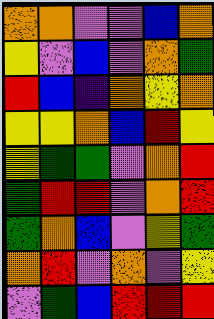[["orange", "orange", "violet", "violet", "blue", "orange"], ["yellow", "violet", "blue", "violet", "orange", "green"], ["red", "blue", "indigo", "orange", "yellow", "orange"], ["yellow", "yellow", "orange", "blue", "red", "yellow"], ["yellow", "green", "green", "violet", "orange", "red"], ["green", "red", "red", "violet", "orange", "red"], ["green", "orange", "blue", "violet", "yellow", "green"], ["orange", "red", "violet", "orange", "violet", "yellow"], ["violet", "green", "blue", "red", "red", "red"]]